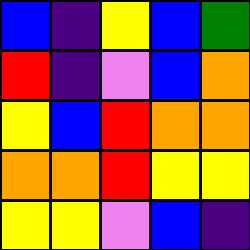[["blue", "indigo", "yellow", "blue", "green"], ["red", "indigo", "violet", "blue", "orange"], ["yellow", "blue", "red", "orange", "orange"], ["orange", "orange", "red", "yellow", "yellow"], ["yellow", "yellow", "violet", "blue", "indigo"]]